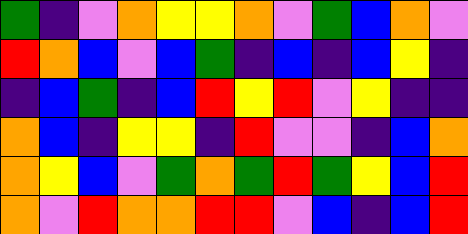[["green", "indigo", "violet", "orange", "yellow", "yellow", "orange", "violet", "green", "blue", "orange", "violet"], ["red", "orange", "blue", "violet", "blue", "green", "indigo", "blue", "indigo", "blue", "yellow", "indigo"], ["indigo", "blue", "green", "indigo", "blue", "red", "yellow", "red", "violet", "yellow", "indigo", "indigo"], ["orange", "blue", "indigo", "yellow", "yellow", "indigo", "red", "violet", "violet", "indigo", "blue", "orange"], ["orange", "yellow", "blue", "violet", "green", "orange", "green", "red", "green", "yellow", "blue", "red"], ["orange", "violet", "red", "orange", "orange", "red", "red", "violet", "blue", "indigo", "blue", "red"]]